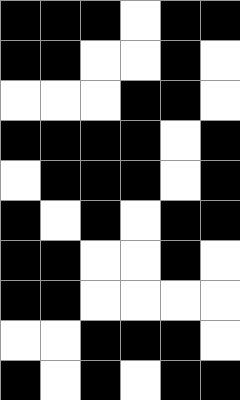[["black", "black", "black", "white", "black", "black"], ["black", "black", "white", "white", "black", "white"], ["white", "white", "white", "black", "black", "white"], ["black", "black", "black", "black", "white", "black"], ["white", "black", "black", "black", "white", "black"], ["black", "white", "black", "white", "black", "black"], ["black", "black", "white", "white", "black", "white"], ["black", "black", "white", "white", "white", "white"], ["white", "white", "black", "black", "black", "white"], ["black", "white", "black", "white", "black", "black"]]